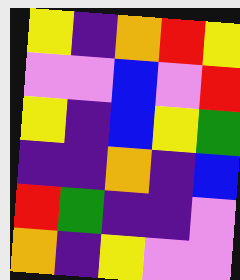[["yellow", "indigo", "orange", "red", "yellow"], ["violet", "violet", "blue", "violet", "red"], ["yellow", "indigo", "blue", "yellow", "green"], ["indigo", "indigo", "orange", "indigo", "blue"], ["red", "green", "indigo", "indigo", "violet"], ["orange", "indigo", "yellow", "violet", "violet"]]